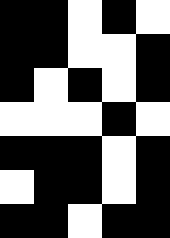[["black", "black", "white", "black", "white"], ["black", "black", "white", "white", "black"], ["black", "white", "black", "white", "black"], ["white", "white", "white", "black", "white"], ["black", "black", "black", "white", "black"], ["white", "black", "black", "white", "black"], ["black", "black", "white", "black", "black"]]